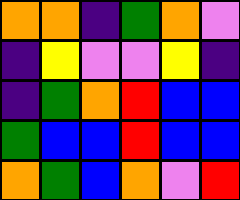[["orange", "orange", "indigo", "green", "orange", "violet"], ["indigo", "yellow", "violet", "violet", "yellow", "indigo"], ["indigo", "green", "orange", "red", "blue", "blue"], ["green", "blue", "blue", "red", "blue", "blue"], ["orange", "green", "blue", "orange", "violet", "red"]]